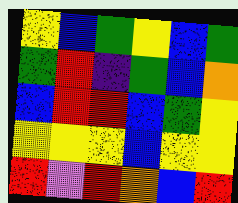[["yellow", "blue", "green", "yellow", "blue", "green"], ["green", "red", "indigo", "green", "blue", "orange"], ["blue", "red", "red", "blue", "green", "yellow"], ["yellow", "yellow", "yellow", "blue", "yellow", "yellow"], ["red", "violet", "red", "orange", "blue", "red"]]